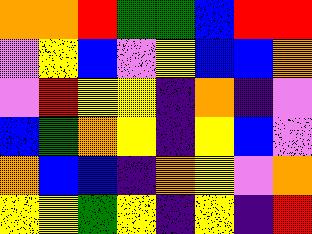[["orange", "orange", "red", "green", "green", "blue", "red", "red"], ["violet", "yellow", "blue", "violet", "yellow", "blue", "blue", "orange"], ["violet", "red", "yellow", "yellow", "indigo", "orange", "indigo", "violet"], ["blue", "green", "orange", "yellow", "indigo", "yellow", "blue", "violet"], ["orange", "blue", "blue", "indigo", "orange", "yellow", "violet", "orange"], ["yellow", "yellow", "green", "yellow", "indigo", "yellow", "indigo", "red"]]